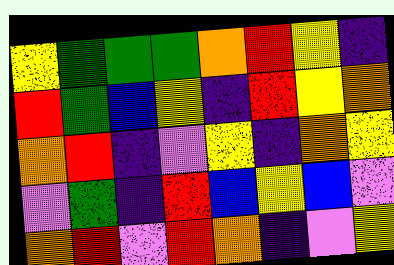[["yellow", "green", "green", "green", "orange", "red", "yellow", "indigo"], ["red", "green", "blue", "yellow", "indigo", "red", "yellow", "orange"], ["orange", "red", "indigo", "violet", "yellow", "indigo", "orange", "yellow"], ["violet", "green", "indigo", "red", "blue", "yellow", "blue", "violet"], ["orange", "red", "violet", "red", "orange", "indigo", "violet", "yellow"]]